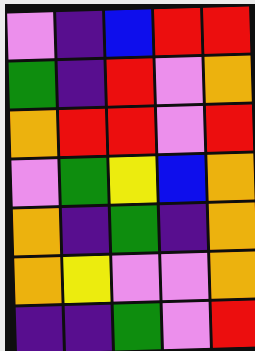[["violet", "indigo", "blue", "red", "red"], ["green", "indigo", "red", "violet", "orange"], ["orange", "red", "red", "violet", "red"], ["violet", "green", "yellow", "blue", "orange"], ["orange", "indigo", "green", "indigo", "orange"], ["orange", "yellow", "violet", "violet", "orange"], ["indigo", "indigo", "green", "violet", "red"]]